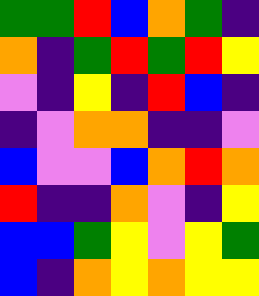[["green", "green", "red", "blue", "orange", "green", "indigo"], ["orange", "indigo", "green", "red", "green", "red", "yellow"], ["violet", "indigo", "yellow", "indigo", "red", "blue", "indigo"], ["indigo", "violet", "orange", "orange", "indigo", "indigo", "violet"], ["blue", "violet", "violet", "blue", "orange", "red", "orange"], ["red", "indigo", "indigo", "orange", "violet", "indigo", "yellow"], ["blue", "blue", "green", "yellow", "violet", "yellow", "green"], ["blue", "indigo", "orange", "yellow", "orange", "yellow", "yellow"]]